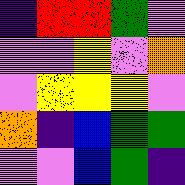[["indigo", "red", "red", "green", "violet"], ["violet", "violet", "yellow", "violet", "orange"], ["violet", "yellow", "yellow", "yellow", "violet"], ["orange", "indigo", "blue", "green", "green"], ["violet", "violet", "blue", "green", "indigo"]]